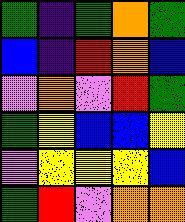[["green", "indigo", "green", "orange", "green"], ["blue", "indigo", "red", "orange", "blue"], ["violet", "orange", "violet", "red", "green"], ["green", "yellow", "blue", "blue", "yellow"], ["violet", "yellow", "yellow", "yellow", "blue"], ["green", "red", "violet", "orange", "orange"]]